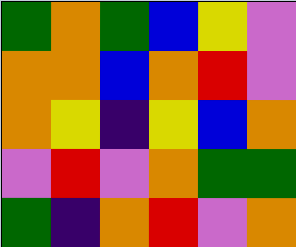[["green", "orange", "green", "blue", "yellow", "violet"], ["orange", "orange", "blue", "orange", "red", "violet"], ["orange", "yellow", "indigo", "yellow", "blue", "orange"], ["violet", "red", "violet", "orange", "green", "green"], ["green", "indigo", "orange", "red", "violet", "orange"]]